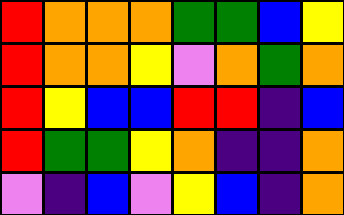[["red", "orange", "orange", "orange", "green", "green", "blue", "yellow"], ["red", "orange", "orange", "yellow", "violet", "orange", "green", "orange"], ["red", "yellow", "blue", "blue", "red", "red", "indigo", "blue"], ["red", "green", "green", "yellow", "orange", "indigo", "indigo", "orange"], ["violet", "indigo", "blue", "violet", "yellow", "blue", "indigo", "orange"]]